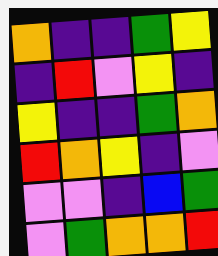[["orange", "indigo", "indigo", "green", "yellow"], ["indigo", "red", "violet", "yellow", "indigo"], ["yellow", "indigo", "indigo", "green", "orange"], ["red", "orange", "yellow", "indigo", "violet"], ["violet", "violet", "indigo", "blue", "green"], ["violet", "green", "orange", "orange", "red"]]